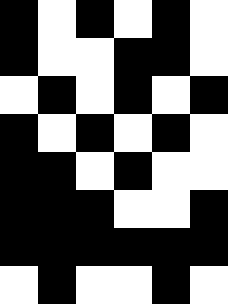[["black", "white", "black", "white", "black", "white"], ["black", "white", "white", "black", "black", "white"], ["white", "black", "white", "black", "white", "black"], ["black", "white", "black", "white", "black", "white"], ["black", "black", "white", "black", "white", "white"], ["black", "black", "black", "white", "white", "black"], ["black", "black", "black", "black", "black", "black"], ["white", "black", "white", "white", "black", "white"]]